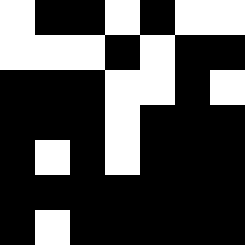[["white", "black", "black", "white", "black", "white", "white"], ["white", "white", "white", "black", "white", "black", "black"], ["black", "black", "black", "white", "white", "black", "white"], ["black", "black", "black", "white", "black", "black", "black"], ["black", "white", "black", "white", "black", "black", "black"], ["black", "black", "black", "black", "black", "black", "black"], ["black", "white", "black", "black", "black", "black", "black"]]